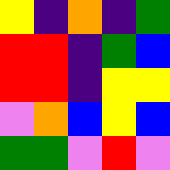[["yellow", "indigo", "orange", "indigo", "green"], ["red", "red", "indigo", "green", "blue"], ["red", "red", "indigo", "yellow", "yellow"], ["violet", "orange", "blue", "yellow", "blue"], ["green", "green", "violet", "red", "violet"]]